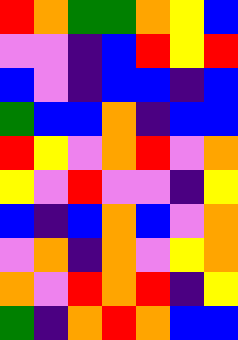[["red", "orange", "green", "green", "orange", "yellow", "blue"], ["violet", "violet", "indigo", "blue", "red", "yellow", "red"], ["blue", "violet", "indigo", "blue", "blue", "indigo", "blue"], ["green", "blue", "blue", "orange", "indigo", "blue", "blue"], ["red", "yellow", "violet", "orange", "red", "violet", "orange"], ["yellow", "violet", "red", "violet", "violet", "indigo", "yellow"], ["blue", "indigo", "blue", "orange", "blue", "violet", "orange"], ["violet", "orange", "indigo", "orange", "violet", "yellow", "orange"], ["orange", "violet", "red", "orange", "red", "indigo", "yellow"], ["green", "indigo", "orange", "red", "orange", "blue", "blue"]]